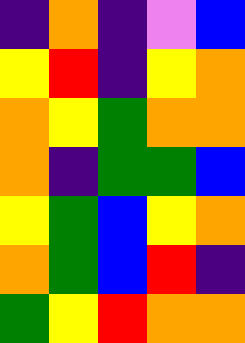[["indigo", "orange", "indigo", "violet", "blue"], ["yellow", "red", "indigo", "yellow", "orange"], ["orange", "yellow", "green", "orange", "orange"], ["orange", "indigo", "green", "green", "blue"], ["yellow", "green", "blue", "yellow", "orange"], ["orange", "green", "blue", "red", "indigo"], ["green", "yellow", "red", "orange", "orange"]]